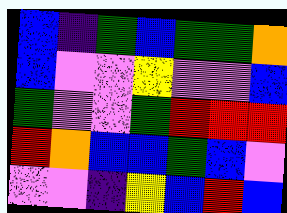[["blue", "indigo", "green", "blue", "green", "green", "orange"], ["blue", "violet", "violet", "yellow", "violet", "violet", "blue"], ["green", "violet", "violet", "green", "red", "red", "red"], ["red", "orange", "blue", "blue", "green", "blue", "violet"], ["violet", "violet", "indigo", "yellow", "blue", "red", "blue"]]